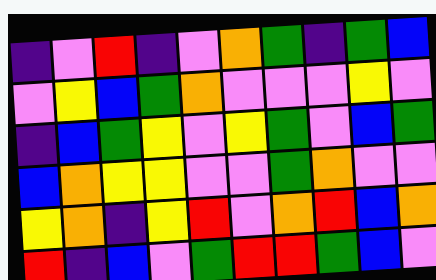[["indigo", "violet", "red", "indigo", "violet", "orange", "green", "indigo", "green", "blue"], ["violet", "yellow", "blue", "green", "orange", "violet", "violet", "violet", "yellow", "violet"], ["indigo", "blue", "green", "yellow", "violet", "yellow", "green", "violet", "blue", "green"], ["blue", "orange", "yellow", "yellow", "violet", "violet", "green", "orange", "violet", "violet"], ["yellow", "orange", "indigo", "yellow", "red", "violet", "orange", "red", "blue", "orange"], ["red", "indigo", "blue", "violet", "green", "red", "red", "green", "blue", "violet"]]